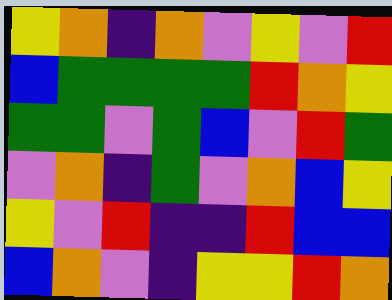[["yellow", "orange", "indigo", "orange", "violet", "yellow", "violet", "red"], ["blue", "green", "green", "green", "green", "red", "orange", "yellow"], ["green", "green", "violet", "green", "blue", "violet", "red", "green"], ["violet", "orange", "indigo", "green", "violet", "orange", "blue", "yellow"], ["yellow", "violet", "red", "indigo", "indigo", "red", "blue", "blue"], ["blue", "orange", "violet", "indigo", "yellow", "yellow", "red", "orange"]]